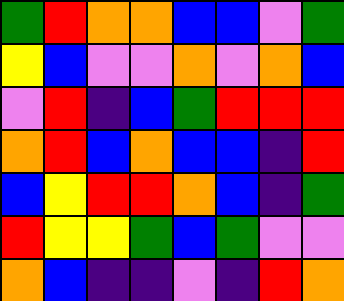[["green", "red", "orange", "orange", "blue", "blue", "violet", "green"], ["yellow", "blue", "violet", "violet", "orange", "violet", "orange", "blue"], ["violet", "red", "indigo", "blue", "green", "red", "red", "red"], ["orange", "red", "blue", "orange", "blue", "blue", "indigo", "red"], ["blue", "yellow", "red", "red", "orange", "blue", "indigo", "green"], ["red", "yellow", "yellow", "green", "blue", "green", "violet", "violet"], ["orange", "blue", "indigo", "indigo", "violet", "indigo", "red", "orange"]]